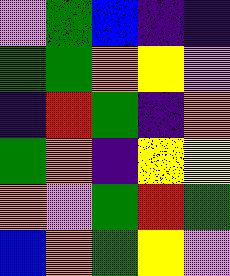[["violet", "green", "blue", "indigo", "indigo"], ["green", "green", "orange", "yellow", "violet"], ["indigo", "red", "green", "indigo", "orange"], ["green", "orange", "indigo", "yellow", "yellow"], ["orange", "violet", "green", "red", "green"], ["blue", "orange", "green", "yellow", "violet"]]